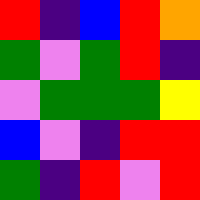[["red", "indigo", "blue", "red", "orange"], ["green", "violet", "green", "red", "indigo"], ["violet", "green", "green", "green", "yellow"], ["blue", "violet", "indigo", "red", "red"], ["green", "indigo", "red", "violet", "red"]]